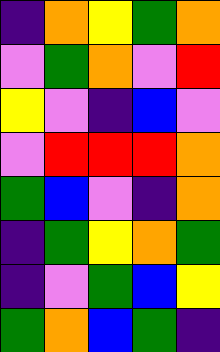[["indigo", "orange", "yellow", "green", "orange"], ["violet", "green", "orange", "violet", "red"], ["yellow", "violet", "indigo", "blue", "violet"], ["violet", "red", "red", "red", "orange"], ["green", "blue", "violet", "indigo", "orange"], ["indigo", "green", "yellow", "orange", "green"], ["indigo", "violet", "green", "blue", "yellow"], ["green", "orange", "blue", "green", "indigo"]]